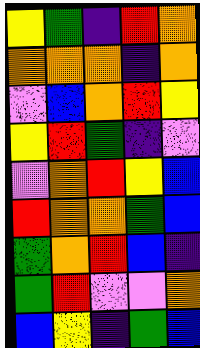[["yellow", "green", "indigo", "red", "orange"], ["orange", "orange", "orange", "indigo", "orange"], ["violet", "blue", "orange", "red", "yellow"], ["yellow", "red", "green", "indigo", "violet"], ["violet", "orange", "red", "yellow", "blue"], ["red", "orange", "orange", "green", "blue"], ["green", "orange", "red", "blue", "indigo"], ["green", "red", "violet", "violet", "orange"], ["blue", "yellow", "indigo", "green", "blue"]]